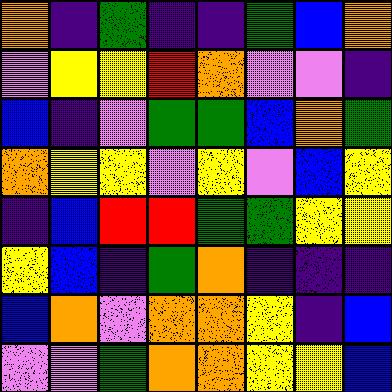[["orange", "indigo", "green", "indigo", "indigo", "green", "blue", "orange"], ["violet", "yellow", "yellow", "red", "orange", "violet", "violet", "indigo"], ["blue", "indigo", "violet", "green", "green", "blue", "orange", "green"], ["orange", "yellow", "yellow", "violet", "yellow", "violet", "blue", "yellow"], ["indigo", "blue", "red", "red", "green", "green", "yellow", "yellow"], ["yellow", "blue", "indigo", "green", "orange", "indigo", "indigo", "indigo"], ["blue", "orange", "violet", "orange", "orange", "yellow", "indigo", "blue"], ["violet", "violet", "green", "orange", "orange", "yellow", "yellow", "blue"]]